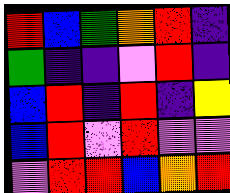[["red", "blue", "green", "orange", "red", "indigo"], ["green", "indigo", "indigo", "violet", "red", "indigo"], ["blue", "red", "indigo", "red", "indigo", "yellow"], ["blue", "red", "violet", "red", "violet", "violet"], ["violet", "red", "red", "blue", "orange", "red"]]